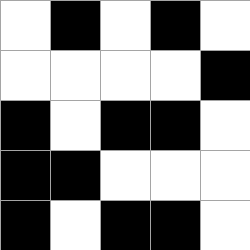[["white", "black", "white", "black", "white"], ["white", "white", "white", "white", "black"], ["black", "white", "black", "black", "white"], ["black", "black", "white", "white", "white"], ["black", "white", "black", "black", "white"]]